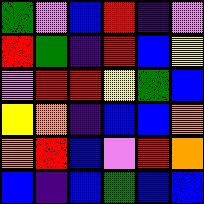[["green", "violet", "blue", "red", "indigo", "violet"], ["red", "green", "indigo", "red", "blue", "yellow"], ["violet", "red", "red", "yellow", "green", "blue"], ["yellow", "orange", "indigo", "blue", "blue", "orange"], ["orange", "red", "blue", "violet", "red", "orange"], ["blue", "indigo", "blue", "green", "blue", "blue"]]